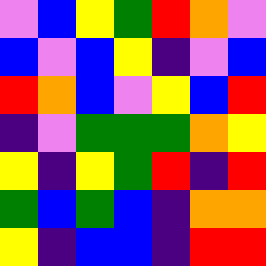[["violet", "blue", "yellow", "green", "red", "orange", "violet"], ["blue", "violet", "blue", "yellow", "indigo", "violet", "blue"], ["red", "orange", "blue", "violet", "yellow", "blue", "red"], ["indigo", "violet", "green", "green", "green", "orange", "yellow"], ["yellow", "indigo", "yellow", "green", "red", "indigo", "red"], ["green", "blue", "green", "blue", "indigo", "orange", "orange"], ["yellow", "indigo", "blue", "blue", "indigo", "red", "red"]]